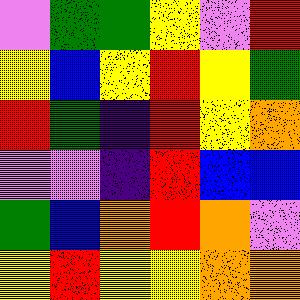[["violet", "green", "green", "yellow", "violet", "red"], ["yellow", "blue", "yellow", "red", "yellow", "green"], ["red", "green", "indigo", "red", "yellow", "orange"], ["violet", "violet", "indigo", "red", "blue", "blue"], ["green", "blue", "orange", "red", "orange", "violet"], ["yellow", "red", "yellow", "yellow", "orange", "orange"]]